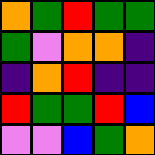[["orange", "green", "red", "green", "green"], ["green", "violet", "orange", "orange", "indigo"], ["indigo", "orange", "red", "indigo", "indigo"], ["red", "green", "green", "red", "blue"], ["violet", "violet", "blue", "green", "orange"]]